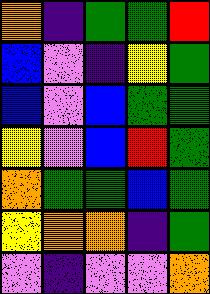[["orange", "indigo", "green", "green", "red"], ["blue", "violet", "indigo", "yellow", "green"], ["blue", "violet", "blue", "green", "green"], ["yellow", "violet", "blue", "red", "green"], ["orange", "green", "green", "blue", "green"], ["yellow", "orange", "orange", "indigo", "green"], ["violet", "indigo", "violet", "violet", "orange"]]